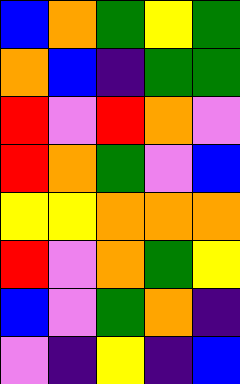[["blue", "orange", "green", "yellow", "green"], ["orange", "blue", "indigo", "green", "green"], ["red", "violet", "red", "orange", "violet"], ["red", "orange", "green", "violet", "blue"], ["yellow", "yellow", "orange", "orange", "orange"], ["red", "violet", "orange", "green", "yellow"], ["blue", "violet", "green", "orange", "indigo"], ["violet", "indigo", "yellow", "indigo", "blue"]]